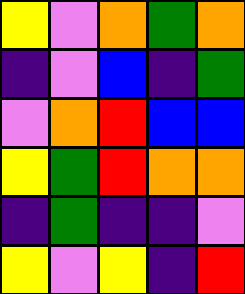[["yellow", "violet", "orange", "green", "orange"], ["indigo", "violet", "blue", "indigo", "green"], ["violet", "orange", "red", "blue", "blue"], ["yellow", "green", "red", "orange", "orange"], ["indigo", "green", "indigo", "indigo", "violet"], ["yellow", "violet", "yellow", "indigo", "red"]]